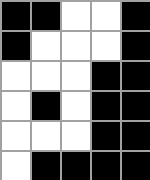[["black", "black", "white", "white", "black"], ["black", "white", "white", "white", "black"], ["white", "white", "white", "black", "black"], ["white", "black", "white", "black", "black"], ["white", "white", "white", "black", "black"], ["white", "black", "black", "black", "black"]]